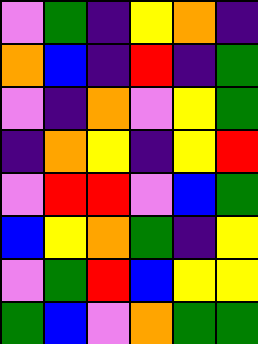[["violet", "green", "indigo", "yellow", "orange", "indigo"], ["orange", "blue", "indigo", "red", "indigo", "green"], ["violet", "indigo", "orange", "violet", "yellow", "green"], ["indigo", "orange", "yellow", "indigo", "yellow", "red"], ["violet", "red", "red", "violet", "blue", "green"], ["blue", "yellow", "orange", "green", "indigo", "yellow"], ["violet", "green", "red", "blue", "yellow", "yellow"], ["green", "blue", "violet", "orange", "green", "green"]]